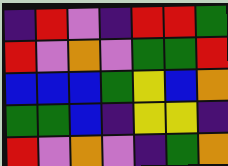[["indigo", "red", "violet", "indigo", "red", "red", "green"], ["red", "violet", "orange", "violet", "green", "green", "red"], ["blue", "blue", "blue", "green", "yellow", "blue", "orange"], ["green", "green", "blue", "indigo", "yellow", "yellow", "indigo"], ["red", "violet", "orange", "violet", "indigo", "green", "orange"]]